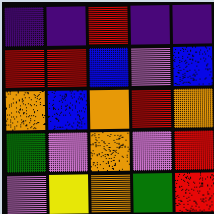[["indigo", "indigo", "red", "indigo", "indigo"], ["red", "red", "blue", "violet", "blue"], ["orange", "blue", "orange", "red", "orange"], ["green", "violet", "orange", "violet", "red"], ["violet", "yellow", "orange", "green", "red"]]